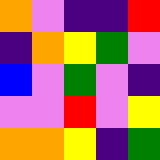[["orange", "violet", "indigo", "indigo", "red"], ["indigo", "orange", "yellow", "green", "violet"], ["blue", "violet", "green", "violet", "indigo"], ["violet", "violet", "red", "violet", "yellow"], ["orange", "orange", "yellow", "indigo", "green"]]